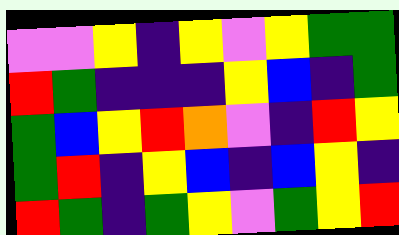[["violet", "violet", "yellow", "indigo", "yellow", "violet", "yellow", "green", "green"], ["red", "green", "indigo", "indigo", "indigo", "yellow", "blue", "indigo", "green"], ["green", "blue", "yellow", "red", "orange", "violet", "indigo", "red", "yellow"], ["green", "red", "indigo", "yellow", "blue", "indigo", "blue", "yellow", "indigo"], ["red", "green", "indigo", "green", "yellow", "violet", "green", "yellow", "red"]]